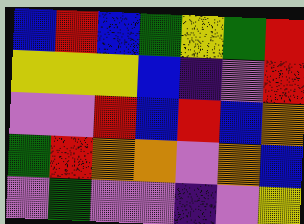[["blue", "red", "blue", "green", "yellow", "green", "red"], ["yellow", "yellow", "yellow", "blue", "indigo", "violet", "red"], ["violet", "violet", "red", "blue", "red", "blue", "orange"], ["green", "red", "orange", "orange", "violet", "orange", "blue"], ["violet", "green", "violet", "violet", "indigo", "violet", "yellow"]]